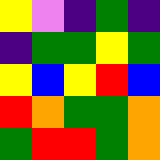[["yellow", "violet", "indigo", "green", "indigo"], ["indigo", "green", "green", "yellow", "green"], ["yellow", "blue", "yellow", "red", "blue"], ["red", "orange", "green", "green", "orange"], ["green", "red", "red", "green", "orange"]]